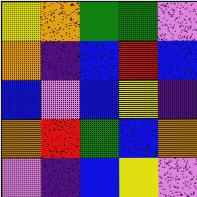[["yellow", "orange", "green", "green", "violet"], ["orange", "indigo", "blue", "red", "blue"], ["blue", "violet", "blue", "yellow", "indigo"], ["orange", "red", "green", "blue", "orange"], ["violet", "indigo", "blue", "yellow", "violet"]]